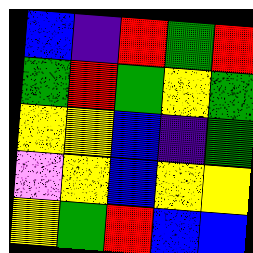[["blue", "indigo", "red", "green", "red"], ["green", "red", "green", "yellow", "green"], ["yellow", "yellow", "blue", "indigo", "green"], ["violet", "yellow", "blue", "yellow", "yellow"], ["yellow", "green", "red", "blue", "blue"]]